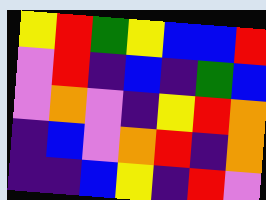[["yellow", "red", "green", "yellow", "blue", "blue", "red"], ["violet", "red", "indigo", "blue", "indigo", "green", "blue"], ["violet", "orange", "violet", "indigo", "yellow", "red", "orange"], ["indigo", "blue", "violet", "orange", "red", "indigo", "orange"], ["indigo", "indigo", "blue", "yellow", "indigo", "red", "violet"]]